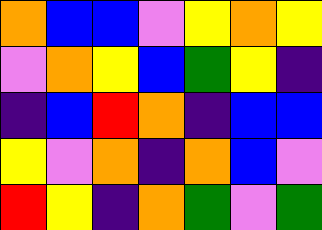[["orange", "blue", "blue", "violet", "yellow", "orange", "yellow"], ["violet", "orange", "yellow", "blue", "green", "yellow", "indigo"], ["indigo", "blue", "red", "orange", "indigo", "blue", "blue"], ["yellow", "violet", "orange", "indigo", "orange", "blue", "violet"], ["red", "yellow", "indigo", "orange", "green", "violet", "green"]]